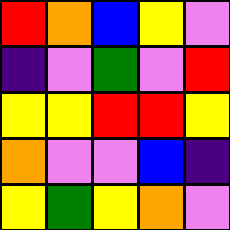[["red", "orange", "blue", "yellow", "violet"], ["indigo", "violet", "green", "violet", "red"], ["yellow", "yellow", "red", "red", "yellow"], ["orange", "violet", "violet", "blue", "indigo"], ["yellow", "green", "yellow", "orange", "violet"]]